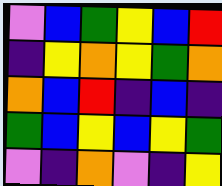[["violet", "blue", "green", "yellow", "blue", "red"], ["indigo", "yellow", "orange", "yellow", "green", "orange"], ["orange", "blue", "red", "indigo", "blue", "indigo"], ["green", "blue", "yellow", "blue", "yellow", "green"], ["violet", "indigo", "orange", "violet", "indigo", "yellow"]]